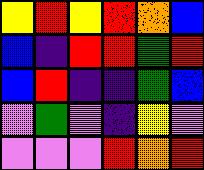[["yellow", "red", "yellow", "red", "orange", "blue"], ["blue", "indigo", "red", "red", "green", "red"], ["blue", "red", "indigo", "indigo", "green", "blue"], ["violet", "green", "violet", "indigo", "yellow", "violet"], ["violet", "violet", "violet", "red", "orange", "red"]]